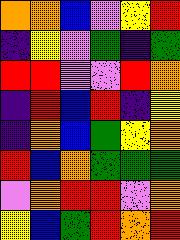[["orange", "orange", "blue", "violet", "yellow", "red"], ["indigo", "yellow", "violet", "green", "indigo", "green"], ["red", "red", "violet", "violet", "red", "orange"], ["indigo", "red", "blue", "red", "indigo", "yellow"], ["indigo", "orange", "blue", "green", "yellow", "orange"], ["red", "blue", "orange", "green", "green", "green"], ["violet", "orange", "red", "red", "violet", "orange"], ["yellow", "blue", "green", "red", "orange", "red"]]